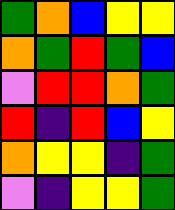[["green", "orange", "blue", "yellow", "yellow"], ["orange", "green", "red", "green", "blue"], ["violet", "red", "red", "orange", "green"], ["red", "indigo", "red", "blue", "yellow"], ["orange", "yellow", "yellow", "indigo", "green"], ["violet", "indigo", "yellow", "yellow", "green"]]